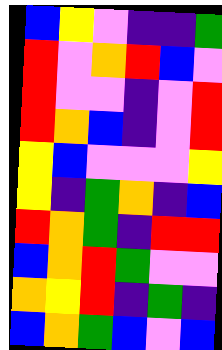[["blue", "yellow", "violet", "indigo", "indigo", "green"], ["red", "violet", "orange", "red", "blue", "violet"], ["red", "violet", "violet", "indigo", "violet", "red"], ["red", "orange", "blue", "indigo", "violet", "red"], ["yellow", "blue", "violet", "violet", "violet", "yellow"], ["yellow", "indigo", "green", "orange", "indigo", "blue"], ["red", "orange", "green", "indigo", "red", "red"], ["blue", "orange", "red", "green", "violet", "violet"], ["orange", "yellow", "red", "indigo", "green", "indigo"], ["blue", "orange", "green", "blue", "violet", "blue"]]